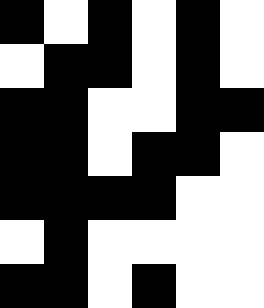[["black", "white", "black", "white", "black", "white"], ["white", "black", "black", "white", "black", "white"], ["black", "black", "white", "white", "black", "black"], ["black", "black", "white", "black", "black", "white"], ["black", "black", "black", "black", "white", "white"], ["white", "black", "white", "white", "white", "white"], ["black", "black", "white", "black", "white", "white"]]